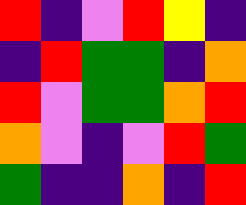[["red", "indigo", "violet", "red", "yellow", "indigo"], ["indigo", "red", "green", "green", "indigo", "orange"], ["red", "violet", "green", "green", "orange", "red"], ["orange", "violet", "indigo", "violet", "red", "green"], ["green", "indigo", "indigo", "orange", "indigo", "red"]]